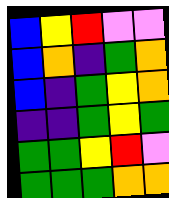[["blue", "yellow", "red", "violet", "violet"], ["blue", "orange", "indigo", "green", "orange"], ["blue", "indigo", "green", "yellow", "orange"], ["indigo", "indigo", "green", "yellow", "green"], ["green", "green", "yellow", "red", "violet"], ["green", "green", "green", "orange", "orange"]]